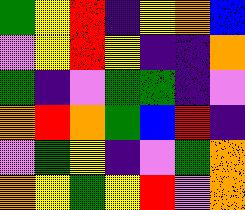[["green", "yellow", "red", "indigo", "yellow", "orange", "blue"], ["violet", "yellow", "red", "yellow", "indigo", "indigo", "orange"], ["green", "indigo", "violet", "green", "green", "indigo", "violet"], ["orange", "red", "orange", "green", "blue", "red", "indigo"], ["violet", "green", "yellow", "indigo", "violet", "green", "orange"], ["orange", "yellow", "green", "yellow", "red", "violet", "orange"]]